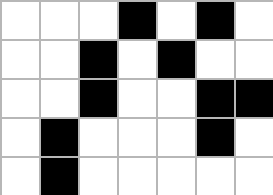[["white", "white", "white", "black", "white", "black", "white"], ["white", "white", "black", "white", "black", "white", "white"], ["white", "white", "black", "white", "white", "black", "black"], ["white", "black", "white", "white", "white", "black", "white"], ["white", "black", "white", "white", "white", "white", "white"]]